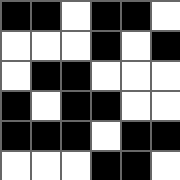[["black", "black", "white", "black", "black", "white"], ["white", "white", "white", "black", "white", "black"], ["white", "black", "black", "white", "white", "white"], ["black", "white", "black", "black", "white", "white"], ["black", "black", "black", "white", "black", "black"], ["white", "white", "white", "black", "black", "white"]]